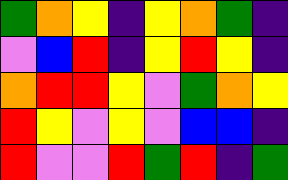[["green", "orange", "yellow", "indigo", "yellow", "orange", "green", "indigo"], ["violet", "blue", "red", "indigo", "yellow", "red", "yellow", "indigo"], ["orange", "red", "red", "yellow", "violet", "green", "orange", "yellow"], ["red", "yellow", "violet", "yellow", "violet", "blue", "blue", "indigo"], ["red", "violet", "violet", "red", "green", "red", "indigo", "green"]]